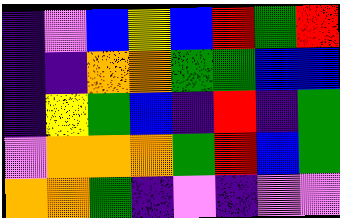[["indigo", "violet", "blue", "yellow", "blue", "red", "green", "red"], ["indigo", "indigo", "orange", "orange", "green", "green", "blue", "blue"], ["indigo", "yellow", "green", "blue", "indigo", "red", "indigo", "green"], ["violet", "orange", "orange", "orange", "green", "red", "blue", "green"], ["orange", "orange", "green", "indigo", "violet", "indigo", "violet", "violet"]]